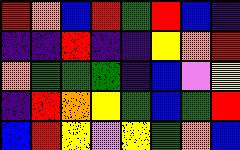[["red", "orange", "blue", "red", "green", "red", "blue", "indigo"], ["indigo", "indigo", "red", "indigo", "indigo", "yellow", "orange", "red"], ["orange", "green", "green", "green", "indigo", "blue", "violet", "yellow"], ["indigo", "red", "orange", "yellow", "green", "blue", "green", "red"], ["blue", "red", "yellow", "violet", "yellow", "green", "orange", "blue"]]